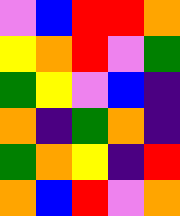[["violet", "blue", "red", "red", "orange"], ["yellow", "orange", "red", "violet", "green"], ["green", "yellow", "violet", "blue", "indigo"], ["orange", "indigo", "green", "orange", "indigo"], ["green", "orange", "yellow", "indigo", "red"], ["orange", "blue", "red", "violet", "orange"]]